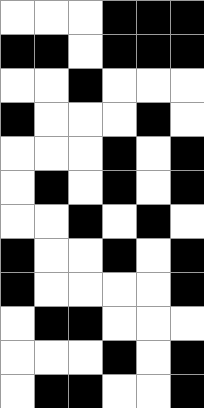[["white", "white", "white", "black", "black", "black"], ["black", "black", "white", "black", "black", "black"], ["white", "white", "black", "white", "white", "white"], ["black", "white", "white", "white", "black", "white"], ["white", "white", "white", "black", "white", "black"], ["white", "black", "white", "black", "white", "black"], ["white", "white", "black", "white", "black", "white"], ["black", "white", "white", "black", "white", "black"], ["black", "white", "white", "white", "white", "black"], ["white", "black", "black", "white", "white", "white"], ["white", "white", "white", "black", "white", "black"], ["white", "black", "black", "white", "white", "black"]]